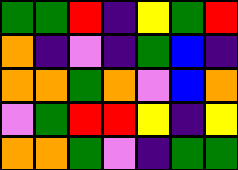[["green", "green", "red", "indigo", "yellow", "green", "red"], ["orange", "indigo", "violet", "indigo", "green", "blue", "indigo"], ["orange", "orange", "green", "orange", "violet", "blue", "orange"], ["violet", "green", "red", "red", "yellow", "indigo", "yellow"], ["orange", "orange", "green", "violet", "indigo", "green", "green"]]